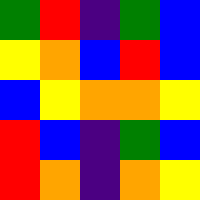[["green", "red", "indigo", "green", "blue"], ["yellow", "orange", "blue", "red", "blue"], ["blue", "yellow", "orange", "orange", "yellow"], ["red", "blue", "indigo", "green", "blue"], ["red", "orange", "indigo", "orange", "yellow"]]